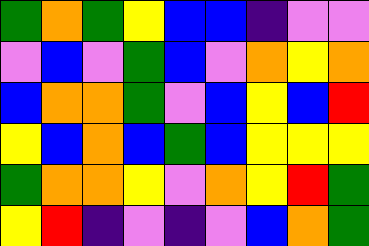[["green", "orange", "green", "yellow", "blue", "blue", "indigo", "violet", "violet"], ["violet", "blue", "violet", "green", "blue", "violet", "orange", "yellow", "orange"], ["blue", "orange", "orange", "green", "violet", "blue", "yellow", "blue", "red"], ["yellow", "blue", "orange", "blue", "green", "blue", "yellow", "yellow", "yellow"], ["green", "orange", "orange", "yellow", "violet", "orange", "yellow", "red", "green"], ["yellow", "red", "indigo", "violet", "indigo", "violet", "blue", "orange", "green"]]